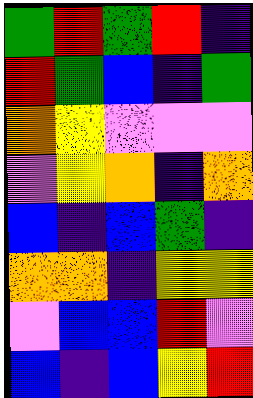[["green", "red", "green", "red", "indigo"], ["red", "green", "blue", "indigo", "green"], ["orange", "yellow", "violet", "violet", "violet"], ["violet", "yellow", "orange", "indigo", "orange"], ["blue", "indigo", "blue", "green", "indigo"], ["orange", "orange", "indigo", "yellow", "yellow"], ["violet", "blue", "blue", "red", "violet"], ["blue", "indigo", "blue", "yellow", "red"]]